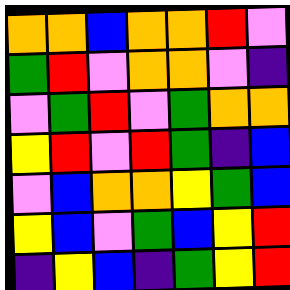[["orange", "orange", "blue", "orange", "orange", "red", "violet"], ["green", "red", "violet", "orange", "orange", "violet", "indigo"], ["violet", "green", "red", "violet", "green", "orange", "orange"], ["yellow", "red", "violet", "red", "green", "indigo", "blue"], ["violet", "blue", "orange", "orange", "yellow", "green", "blue"], ["yellow", "blue", "violet", "green", "blue", "yellow", "red"], ["indigo", "yellow", "blue", "indigo", "green", "yellow", "red"]]